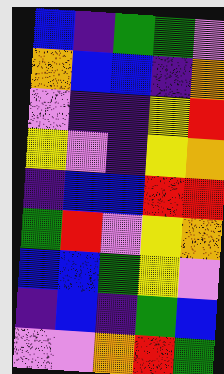[["blue", "indigo", "green", "green", "violet"], ["orange", "blue", "blue", "indigo", "orange"], ["violet", "indigo", "indigo", "yellow", "red"], ["yellow", "violet", "indigo", "yellow", "orange"], ["indigo", "blue", "blue", "red", "red"], ["green", "red", "violet", "yellow", "orange"], ["blue", "blue", "green", "yellow", "violet"], ["indigo", "blue", "indigo", "green", "blue"], ["violet", "violet", "orange", "red", "green"]]